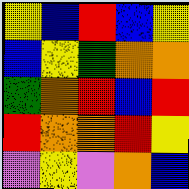[["yellow", "blue", "red", "blue", "yellow"], ["blue", "yellow", "green", "orange", "orange"], ["green", "orange", "red", "blue", "red"], ["red", "orange", "orange", "red", "yellow"], ["violet", "yellow", "violet", "orange", "blue"]]